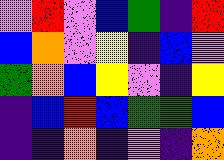[["violet", "red", "violet", "blue", "green", "indigo", "red"], ["blue", "orange", "violet", "yellow", "indigo", "blue", "violet"], ["green", "orange", "blue", "yellow", "violet", "indigo", "yellow"], ["indigo", "blue", "red", "blue", "green", "green", "blue"], ["indigo", "indigo", "orange", "indigo", "violet", "indigo", "orange"]]